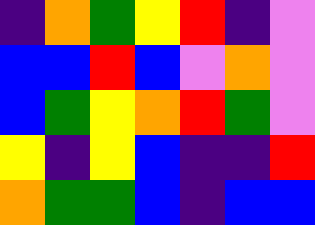[["indigo", "orange", "green", "yellow", "red", "indigo", "violet"], ["blue", "blue", "red", "blue", "violet", "orange", "violet"], ["blue", "green", "yellow", "orange", "red", "green", "violet"], ["yellow", "indigo", "yellow", "blue", "indigo", "indigo", "red"], ["orange", "green", "green", "blue", "indigo", "blue", "blue"]]